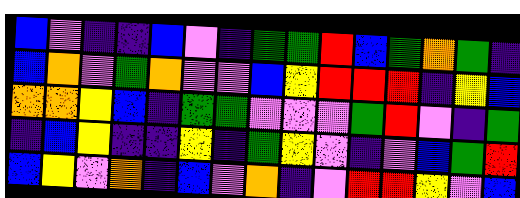[["blue", "violet", "indigo", "indigo", "blue", "violet", "indigo", "green", "green", "red", "blue", "green", "orange", "green", "indigo"], ["blue", "orange", "violet", "green", "orange", "violet", "violet", "blue", "yellow", "red", "red", "red", "indigo", "yellow", "blue"], ["orange", "orange", "yellow", "blue", "indigo", "green", "green", "violet", "violet", "violet", "green", "red", "violet", "indigo", "green"], ["indigo", "blue", "yellow", "indigo", "indigo", "yellow", "indigo", "green", "yellow", "violet", "indigo", "violet", "blue", "green", "red"], ["blue", "yellow", "violet", "orange", "indigo", "blue", "violet", "orange", "indigo", "violet", "red", "red", "yellow", "violet", "blue"]]